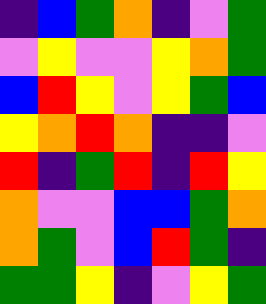[["indigo", "blue", "green", "orange", "indigo", "violet", "green"], ["violet", "yellow", "violet", "violet", "yellow", "orange", "green"], ["blue", "red", "yellow", "violet", "yellow", "green", "blue"], ["yellow", "orange", "red", "orange", "indigo", "indigo", "violet"], ["red", "indigo", "green", "red", "indigo", "red", "yellow"], ["orange", "violet", "violet", "blue", "blue", "green", "orange"], ["orange", "green", "violet", "blue", "red", "green", "indigo"], ["green", "green", "yellow", "indigo", "violet", "yellow", "green"]]